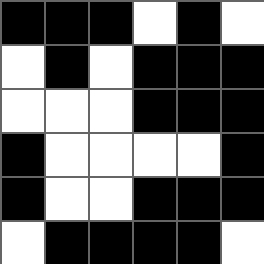[["black", "black", "black", "white", "black", "white"], ["white", "black", "white", "black", "black", "black"], ["white", "white", "white", "black", "black", "black"], ["black", "white", "white", "white", "white", "black"], ["black", "white", "white", "black", "black", "black"], ["white", "black", "black", "black", "black", "white"]]